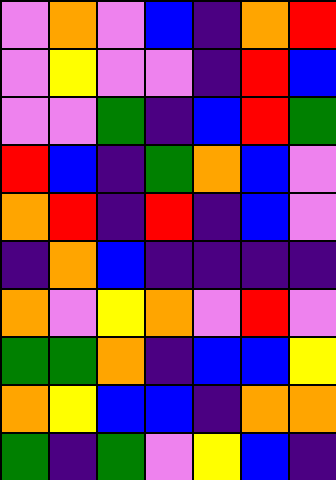[["violet", "orange", "violet", "blue", "indigo", "orange", "red"], ["violet", "yellow", "violet", "violet", "indigo", "red", "blue"], ["violet", "violet", "green", "indigo", "blue", "red", "green"], ["red", "blue", "indigo", "green", "orange", "blue", "violet"], ["orange", "red", "indigo", "red", "indigo", "blue", "violet"], ["indigo", "orange", "blue", "indigo", "indigo", "indigo", "indigo"], ["orange", "violet", "yellow", "orange", "violet", "red", "violet"], ["green", "green", "orange", "indigo", "blue", "blue", "yellow"], ["orange", "yellow", "blue", "blue", "indigo", "orange", "orange"], ["green", "indigo", "green", "violet", "yellow", "blue", "indigo"]]